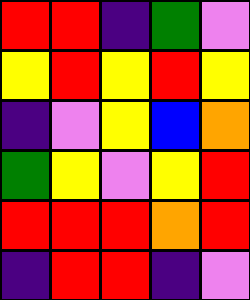[["red", "red", "indigo", "green", "violet"], ["yellow", "red", "yellow", "red", "yellow"], ["indigo", "violet", "yellow", "blue", "orange"], ["green", "yellow", "violet", "yellow", "red"], ["red", "red", "red", "orange", "red"], ["indigo", "red", "red", "indigo", "violet"]]